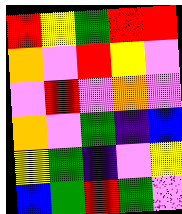[["red", "yellow", "green", "red", "red"], ["orange", "violet", "red", "yellow", "violet"], ["violet", "red", "violet", "orange", "violet"], ["orange", "violet", "green", "indigo", "blue"], ["yellow", "green", "indigo", "violet", "yellow"], ["blue", "green", "red", "green", "violet"]]